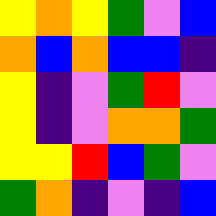[["yellow", "orange", "yellow", "green", "violet", "blue"], ["orange", "blue", "orange", "blue", "blue", "indigo"], ["yellow", "indigo", "violet", "green", "red", "violet"], ["yellow", "indigo", "violet", "orange", "orange", "green"], ["yellow", "yellow", "red", "blue", "green", "violet"], ["green", "orange", "indigo", "violet", "indigo", "blue"]]